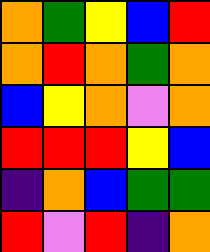[["orange", "green", "yellow", "blue", "red"], ["orange", "red", "orange", "green", "orange"], ["blue", "yellow", "orange", "violet", "orange"], ["red", "red", "red", "yellow", "blue"], ["indigo", "orange", "blue", "green", "green"], ["red", "violet", "red", "indigo", "orange"]]